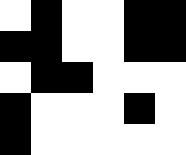[["white", "black", "white", "white", "black", "black"], ["black", "black", "white", "white", "black", "black"], ["white", "black", "black", "white", "white", "white"], ["black", "white", "white", "white", "black", "white"], ["black", "white", "white", "white", "white", "white"]]